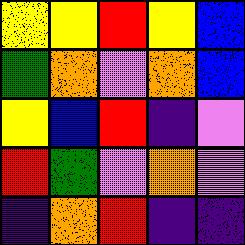[["yellow", "yellow", "red", "yellow", "blue"], ["green", "orange", "violet", "orange", "blue"], ["yellow", "blue", "red", "indigo", "violet"], ["red", "green", "violet", "orange", "violet"], ["indigo", "orange", "red", "indigo", "indigo"]]